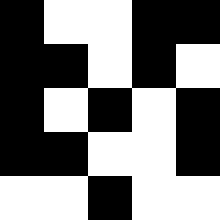[["black", "white", "white", "black", "black"], ["black", "black", "white", "black", "white"], ["black", "white", "black", "white", "black"], ["black", "black", "white", "white", "black"], ["white", "white", "black", "white", "white"]]